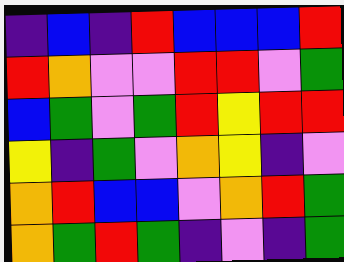[["indigo", "blue", "indigo", "red", "blue", "blue", "blue", "red"], ["red", "orange", "violet", "violet", "red", "red", "violet", "green"], ["blue", "green", "violet", "green", "red", "yellow", "red", "red"], ["yellow", "indigo", "green", "violet", "orange", "yellow", "indigo", "violet"], ["orange", "red", "blue", "blue", "violet", "orange", "red", "green"], ["orange", "green", "red", "green", "indigo", "violet", "indigo", "green"]]